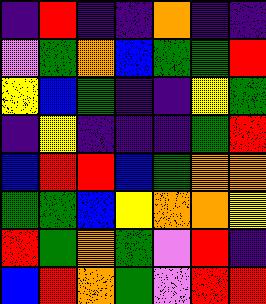[["indigo", "red", "indigo", "indigo", "orange", "indigo", "indigo"], ["violet", "green", "orange", "blue", "green", "green", "red"], ["yellow", "blue", "green", "indigo", "indigo", "yellow", "green"], ["indigo", "yellow", "indigo", "indigo", "indigo", "green", "red"], ["blue", "red", "red", "blue", "green", "orange", "orange"], ["green", "green", "blue", "yellow", "orange", "orange", "yellow"], ["red", "green", "orange", "green", "violet", "red", "indigo"], ["blue", "red", "orange", "green", "violet", "red", "red"]]